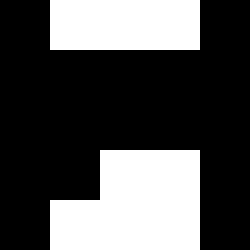[["black", "white", "white", "white", "black"], ["black", "black", "black", "black", "black"], ["black", "black", "black", "black", "black"], ["black", "black", "white", "white", "black"], ["black", "white", "white", "white", "black"]]